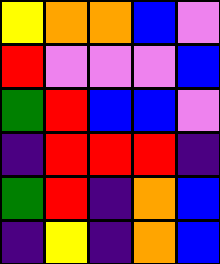[["yellow", "orange", "orange", "blue", "violet"], ["red", "violet", "violet", "violet", "blue"], ["green", "red", "blue", "blue", "violet"], ["indigo", "red", "red", "red", "indigo"], ["green", "red", "indigo", "orange", "blue"], ["indigo", "yellow", "indigo", "orange", "blue"]]